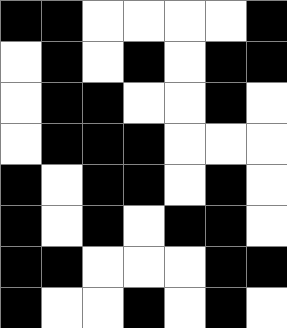[["black", "black", "white", "white", "white", "white", "black"], ["white", "black", "white", "black", "white", "black", "black"], ["white", "black", "black", "white", "white", "black", "white"], ["white", "black", "black", "black", "white", "white", "white"], ["black", "white", "black", "black", "white", "black", "white"], ["black", "white", "black", "white", "black", "black", "white"], ["black", "black", "white", "white", "white", "black", "black"], ["black", "white", "white", "black", "white", "black", "white"]]